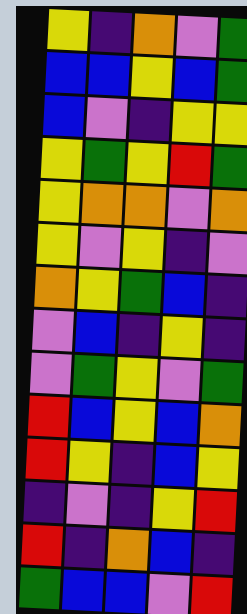[["yellow", "indigo", "orange", "violet", "green"], ["blue", "blue", "yellow", "blue", "green"], ["blue", "violet", "indigo", "yellow", "yellow"], ["yellow", "green", "yellow", "red", "green"], ["yellow", "orange", "orange", "violet", "orange"], ["yellow", "violet", "yellow", "indigo", "violet"], ["orange", "yellow", "green", "blue", "indigo"], ["violet", "blue", "indigo", "yellow", "indigo"], ["violet", "green", "yellow", "violet", "green"], ["red", "blue", "yellow", "blue", "orange"], ["red", "yellow", "indigo", "blue", "yellow"], ["indigo", "violet", "indigo", "yellow", "red"], ["red", "indigo", "orange", "blue", "indigo"], ["green", "blue", "blue", "violet", "red"]]